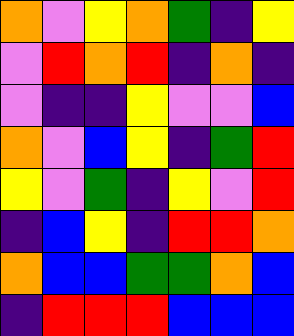[["orange", "violet", "yellow", "orange", "green", "indigo", "yellow"], ["violet", "red", "orange", "red", "indigo", "orange", "indigo"], ["violet", "indigo", "indigo", "yellow", "violet", "violet", "blue"], ["orange", "violet", "blue", "yellow", "indigo", "green", "red"], ["yellow", "violet", "green", "indigo", "yellow", "violet", "red"], ["indigo", "blue", "yellow", "indigo", "red", "red", "orange"], ["orange", "blue", "blue", "green", "green", "orange", "blue"], ["indigo", "red", "red", "red", "blue", "blue", "blue"]]